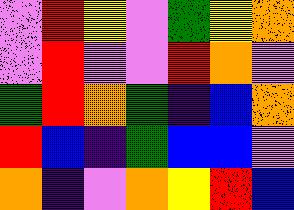[["violet", "red", "yellow", "violet", "green", "yellow", "orange"], ["violet", "red", "violet", "violet", "red", "orange", "violet"], ["green", "red", "orange", "green", "indigo", "blue", "orange"], ["red", "blue", "indigo", "green", "blue", "blue", "violet"], ["orange", "indigo", "violet", "orange", "yellow", "red", "blue"]]